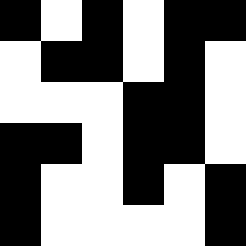[["black", "white", "black", "white", "black", "black"], ["white", "black", "black", "white", "black", "white"], ["white", "white", "white", "black", "black", "white"], ["black", "black", "white", "black", "black", "white"], ["black", "white", "white", "black", "white", "black"], ["black", "white", "white", "white", "white", "black"]]